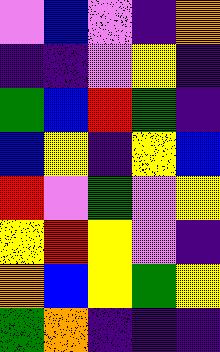[["violet", "blue", "violet", "indigo", "orange"], ["indigo", "indigo", "violet", "yellow", "indigo"], ["green", "blue", "red", "green", "indigo"], ["blue", "yellow", "indigo", "yellow", "blue"], ["red", "violet", "green", "violet", "yellow"], ["yellow", "red", "yellow", "violet", "indigo"], ["orange", "blue", "yellow", "green", "yellow"], ["green", "orange", "indigo", "indigo", "indigo"]]